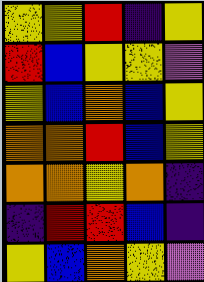[["yellow", "yellow", "red", "indigo", "yellow"], ["red", "blue", "yellow", "yellow", "violet"], ["yellow", "blue", "orange", "blue", "yellow"], ["orange", "orange", "red", "blue", "yellow"], ["orange", "orange", "yellow", "orange", "indigo"], ["indigo", "red", "red", "blue", "indigo"], ["yellow", "blue", "orange", "yellow", "violet"]]